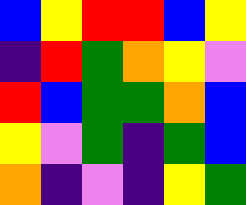[["blue", "yellow", "red", "red", "blue", "yellow"], ["indigo", "red", "green", "orange", "yellow", "violet"], ["red", "blue", "green", "green", "orange", "blue"], ["yellow", "violet", "green", "indigo", "green", "blue"], ["orange", "indigo", "violet", "indigo", "yellow", "green"]]